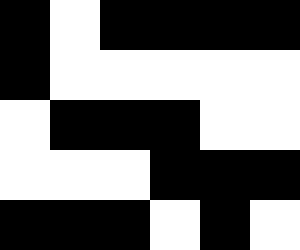[["black", "white", "black", "black", "black", "black"], ["black", "white", "white", "white", "white", "white"], ["white", "black", "black", "black", "white", "white"], ["white", "white", "white", "black", "black", "black"], ["black", "black", "black", "white", "black", "white"]]